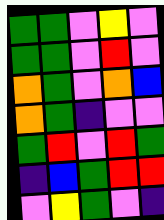[["green", "green", "violet", "yellow", "violet"], ["green", "green", "violet", "red", "violet"], ["orange", "green", "violet", "orange", "blue"], ["orange", "green", "indigo", "violet", "violet"], ["green", "red", "violet", "red", "green"], ["indigo", "blue", "green", "red", "red"], ["violet", "yellow", "green", "violet", "indigo"]]